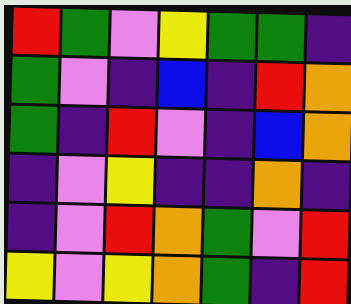[["red", "green", "violet", "yellow", "green", "green", "indigo"], ["green", "violet", "indigo", "blue", "indigo", "red", "orange"], ["green", "indigo", "red", "violet", "indigo", "blue", "orange"], ["indigo", "violet", "yellow", "indigo", "indigo", "orange", "indigo"], ["indigo", "violet", "red", "orange", "green", "violet", "red"], ["yellow", "violet", "yellow", "orange", "green", "indigo", "red"]]